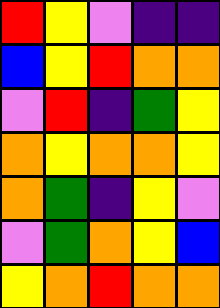[["red", "yellow", "violet", "indigo", "indigo"], ["blue", "yellow", "red", "orange", "orange"], ["violet", "red", "indigo", "green", "yellow"], ["orange", "yellow", "orange", "orange", "yellow"], ["orange", "green", "indigo", "yellow", "violet"], ["violet", "green", "orange", "yellow", "blue"], ["yellow", "orange", "red", "orange", "orange"]]